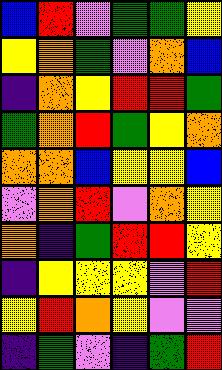[["blue", "red", "violet", "green", "green", "yellow"], ["yellow", "orange", "green", "violet", "orange", "blue"], ["indigo", "orange", "yellow", "red", "red", "green"], ["green", "orange", "red", "green", "yellow", "orange"], ["orange", "orange", "blue", "yellow", "yellow", "blue"], ["violet", "orange", "red", "violet", "orange", "yellow"], ["orange", "indigo", "green", "red", "red", "yellow"], ["indigo", "yellow", "yellow", "yellow", "violet", "red"], ["yellow", "red", "orange", "yellow", "violet", "violet"], ["indigo", "green", "violet", "indigo", "green", "red"]]